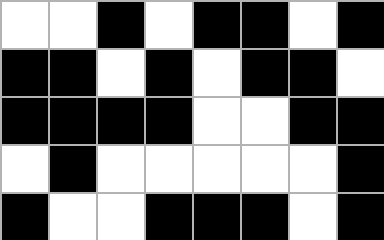[["white", "white", "black", "white", "black", "black", "white", "black"], ["black", "black", "white", "black", "white", "black", "black", "white"], ["black", "black", "black", "black", "white", "white", "black", "black"], ["white", "black", "white", "white", "white", "white", "white", "black"], ["black", "white", "white", "black", "black", "black", "white", "black"]]